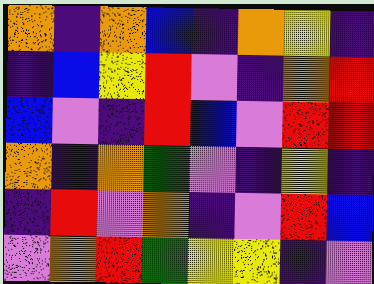[["orange", "indigo", "orange", "blue", "indigo", "orange", "yellow", "indigo"], ["indigo", "blue", "yellow", "red", "violet", "indigo", "orange", "red"], ["blue", "violet", "indigo", "red", "blue", "violet", "red", "red"], ["orange", "indigo", "orange", "green", "violet", "indigo", "yellow", "indigo"], ["indigo", "red", "violet", "orange", "indigo", "violet", "red", "blue"], ["violet", "orange", "red", "green", "yellow", "yellow", "indigo", "violet"]]